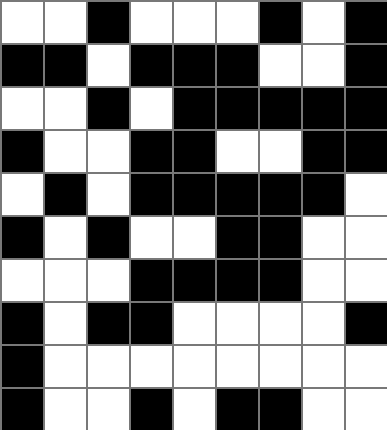[["white", "white", "black", "white", "white", "white", "black", "white", "black"], ["black", "black", "white", "black", "black", "black", "white", "white", "black"], ["white", "white", "black", "white", "black", "black", "black", "black", "black"], ["black", "white", "white", "black", "black", "white", "white", "black", "black"], ["white", "black", "white", "black", "black", "black", "black", "black", "white"], ["black", "white", "black", "white", "white", "black", "black", "white", "white"], ["white", "white", "white", "black", "black", "black", "black", "white", "white"], ["black", "white", "black", "black", "white", "white", "white", "white", "black"], ["black", "white", "white", "white", "white", "white", "white", "white", "white"], ["black", "white", "white", "black", "white", "black", "black", "white", "white"]]